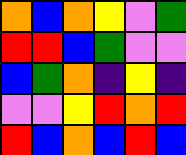[["orange", "blue", "orange", "yellow", "violet", "green"], ["red", "red", "blue", "green", "violet", "violet"], ["blue", "green", "orange", "indigo", "yellow", "indigo"], ["violet", "violet", "yellow", "red", "orange", "red"], ["red", "blue", "orange", "blue", "red", "blue"]]